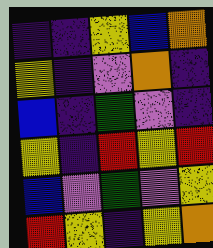[["indigo", "indigo", "yellow", "blue", "orange"], ["yellow", "indigo", "violet", "orange", "indigo"], ["blue", "indigo", "green", "violet", "indigo"], ["yellow", "indigo", "red", "yellow", "red"], ["blue", "violet", "green", "violet", "yellow"], ["red", "yellow", "indigo", "yellow", "orange"]]